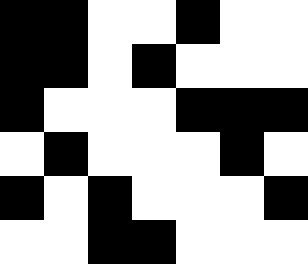[["black", "black", "white", "white", "black", "white", "white"], ["black", "black", "white", "black", "white", "white", "white"], ["black", "white", "white", "white", "black", "black", "black"], ["white", "black", "white", "white", "white", "black", "white"], ["black", "white", "black", "white", "white", "white", "black"], ["white", "white", "black", "black", "white", "white", "white"]]